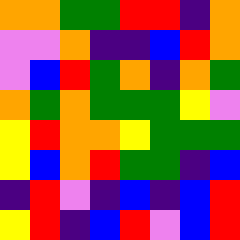[["orange", "orange", "green", "green", "red", "red", "indigo", "orange"], ["violet", "violet", "orange", "indigo", "indigo", "blue", "red", "orange"], ["violet", "blue", "red", "green", "orange", "indigo", "orange", "green"], ["orange", "green", "orange", "green", "green", "green", "yellow", "violet"], ["yellow", "red", "orange", "orange", "yellow", "green", "green", "green"], ["yellow", "blue", "orange", "red", "green", "green", "indigo", "blue"], ["indigo", "red", "violet", "indigo", "blue", "indigo", "blue", "red"], ["yellow", "red", "indigo", "blue", "red", "violet", "blue", "red"]]